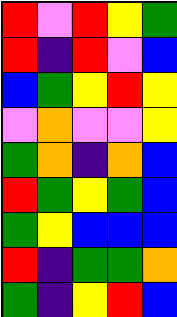[["red", "violet", "red", "yellow", "green"], ["red", "indigo", "red", "violet", "blue"], ["blue", "green", "yellow", "red", "yellow"], ["violet", "orange", "violet", "violet", "yellow"], ["green", "orange", "indigo", "orange", "blue"], ["red", "green", "yellow", "green", "blue"], ["green", "yellow", "blue", "blue", "blue"], ["red", "indigo", "green", "green", "orange"], ["green", "indigo", "yellow", "red", "blue"]]